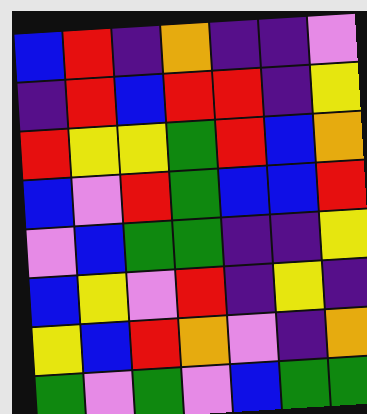[["blue", "red", "indigo", "orange", "indigo", "indigo", "violet"], ["indigo", "red", "blue", "red", "red", "indigo", "yellow"], ["red", "yellow", "yellow", "green", "red", "blue", "orange"], ["blue", "violet", "red", "green", "blue", "blue", "red"], ["violet", "blue", "green", "green", "indigo", "indigo", "yellow"], ["blue", "yellow", "violet", "red", "indigo", "yellow", "indigo"], ["yellow", "blue", "red", "orange", "violet", "indigo", "orange"], ["green", "violet", "green", "violet", "blue", "green", "green"]]